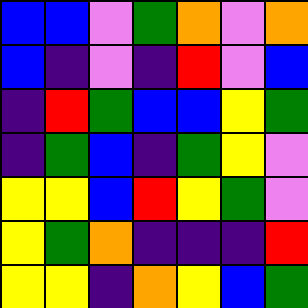[["blue", "blue", "violet", "green", "orange", "violet", "orange"], ["blue", "indigo", "violet", "indigo", "red", "violet", "blue"], ["indigo", "red", "green", "blue", "blue", "yellow", "green"], ["indigo", "green", "blue", "indigo", "green", "yellow", "violet"], ["yellow", "yellow", "blue", "red", "yellow", "green", "violet"], ["yellow", "green", "orange", "indigo", "indigo", "indigo", "red"], ["yellow", "yellow", "indigo", "orange", "yellow", "blue", "green"]]